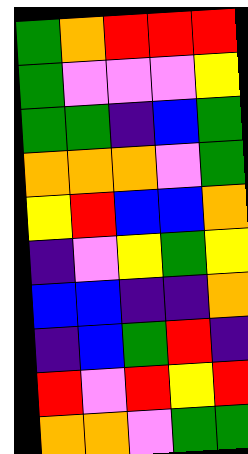[["green", "orange", "red", "red", "red"], ["green", "violet", "violet", "violet", "yellow"], ["green", "green", "indigo", "blue", "green"], ["orange", "orange", "orange", "violet", "green"], ["yellow", "red", "blue", "blue", "orange"], ["indigo", "violet", "yellow", "green", "yellow"], ["blue", "blue", "indigo", "indigo", "orange"], ["indigo", "blue", "green", "red", "indigo"], ["red", "violet", "red", "yellow", "red"], ["orange", "orange", "violet", "green", "green"]]